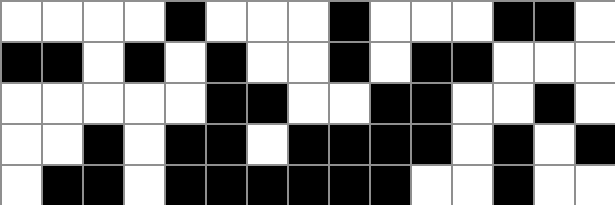[["white", "white", "white", "white", "black", "white", "white", "white", "black", "white", "white", "white", "black", "black", "white"], ["black", "black", "white", "black", "white", "black", "white", "white", "black", "white", "black", "black", "white", "white", "white"], ["white", "white", "white", "white", "white", "black", "black", "white", "white", "black", "black", "white", "white", "black", "white"], ["white", "white", "black", "white", "black", "black", "white", "black", "black", "black", "black", "white", "black", "white", "black"], ["white", "black", "black", "white", "black", "black", "black", "black", "black", "black", "white", "white", "black", "white", "white"]]